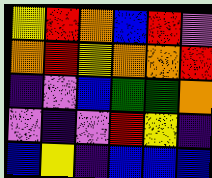[["yellow", "red", "orange", "blue", "red", "violet"], ["orange", "red", "yellow", "orange", "orange", "red"], ["indigo", "violet", "blue", "green", "green", "orange"], ["violet", "indigo", "violet", "red", "yellow", "indigo"], ["blue", "yellow", "indigo", "blue", "blue", "blue"]]